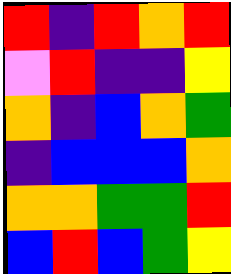[["red", "indigo", "red", "orange", "red"], ["violet", "red", "indigo", "indigo", "yellow"], ["orange", "indigo", "blue", "orange", "green"], ["indigo", "blue", "blue", "blue", "orange"], ["orange", "orange", "green", "green", "red"], ["blue", "red", "blue", "green", "yellow"]]